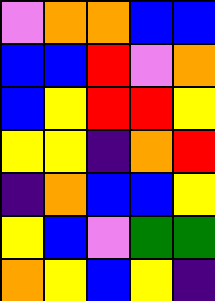[["violet", "orange", "orange", "blue", "blue"], ["blue", "blue", "red", "violet", "orange"], ["blue", "yellow", "red", "red", "yellow"], ["yellow", "yellow", "indigo", "orange", "red"], ["indigo", "orange", "blue", "blue", "yellow"], ["yellow", "blue", "violet", "green", "green"], ["orange", "yellow", "blue", "yellow", "indigo"]]